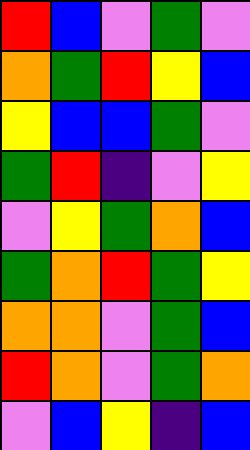[["red", "blue", "violet", "green", "violet"], ["orange", "green", "red", "yellow", "blue"], ["yellow", "blue", "blue", "green", "violet"], ["green", "red", "indigo", "violet", "yellow"], ["violet", "yellow", "green", "orange", "blue"], ["green", "orange", "red", "green", "yellow"], ["orange", "orange", "violet", "green", "blue"], ["red", "orange", "violet", "green", "orange"], ["violet", "blue", "yellow", "indigo", "blue"]]